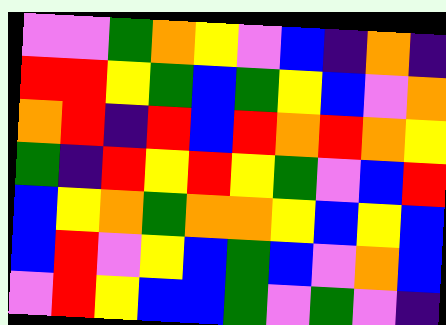[["violet", "violet", "green", "orange", "yellow", "violet", "blue", "indigo", "orange", "indigo"], ["red", "red", "yellow", "green", "blue", "green", "yellow", "blue", "violet", "orange"], ["orange", "red", "indigo", "red", "blue", "red", "orange", "red", "orange", "yellow"], ["green", "indigo", "red", "yellow", "red", "yellow", "green", "violet", "blue", "red"], ["blue", "yellow", "orange", "green", "orange", "orange", "yellow", "blue", "yellow", "blue"], ["blue", "red", "violet", "yellow", "blue", "green", "blue", "violet", "orange", "blue"], ["violet", "red", "yellow", "blue", "blue", "green", "violet", "green", "violet", "indigo"]]